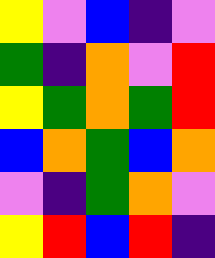[["yellow", "violet", "blue", "indigo", "violet"], ["green", "indigo", "orange", "violet", "red"], ["yellow", "green", "orange", "green", "red"], ["blue", "orange", "green", "blue", "orange"], ["violet", "indigo", "green", "orange", "violet"], ["yellow", "red", "blue", "red", "indigo"]]